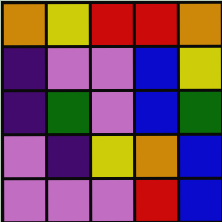[["orange", "yellow", "red", "red", "orange"], ["indigo", "violet", "violet", "blue", "yellow"], ["indigo", "green", "violet", "blue", "green"], ["violet", "indigo", "yellow", "orange", "blue"], ["violet", "violet", "violet", "red", "blue"]]